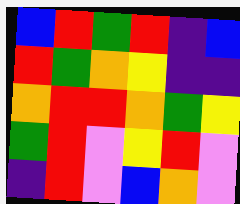[["blue", "red", "green", "red", "indigo", "blue"], ["red", "green", "orange", "yellow", "indigo", "indigo"], ["orange", "red", "red", "orange", "green", "yellow"], ["green", "red", "violet", "yellow", "red", "violet"], ["indigo", "red", "violet", "blue", "orange", "violet"]]